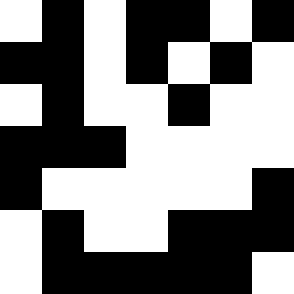[["white", "black", "white", "black", "black", "white", "black"], ["black", "black", "white", "black", "white", "black", "white"], ["white", "black", "white", "white", "black", "white", "white"], ["black", "black", "black", "white", "white", "white", "white"], ["black", "white", "white", "white", "white", "white", "black"], ["white", "black", "white", "white", "black", "black", "black"], ["white", "black", "black", "black", "black", "black", "white"]]